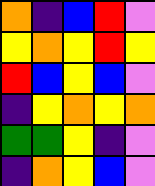[["orange", "indigo", "blue", "red", "violet"], ["yellow", "orange", "yellow", "red", "yellow"], ["red", "blue", "yellow", "blue", "violet"], ["indigo", "yellow", "orange", "yellow", "orange"], ["green", "green", "yellow", "indigo", "violet"], ["indigo", "orange", "yellow", "blue", "violet"]]